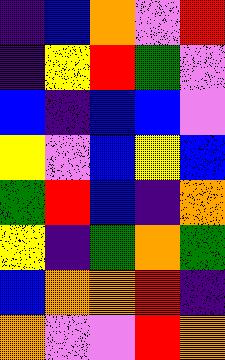[["indigo", "blue", "orange", "violet", "red"], ["indigo", "yellow", "red", "green", "violet"], ["blue", "indigo", "blue", "blue", "violet"], ["yellow", "violet", "blue", "yellow", "blue"], ["green", "red", "blue", "indigo", "orange"], ["yellow", "indigo", "green", "orange", "green"], ["blue", "orange", "orange", "red", "indigo"], ["orange", "violet", "violet", "red", "orange"]]